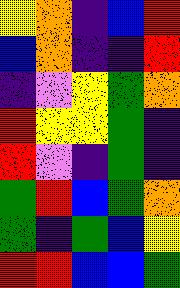[["yellow", "orange", "indigo", "blue", "red"], ["blue", "orange", "indigo", "indigo", "red"], ["indigo", "violet", "yellow", "green", "orange"], ["red", "yellow", "yellow", "green", "indigo"], ["red", "violet", "indigo", "green", "indigo"], ["green", "red", "blue", "green", "orange"], ["green", "indigo", "green", "blue", "yellow"], ["red", "red", "blue", "blue", "green"]]